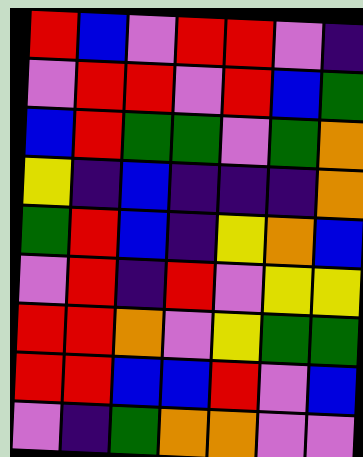[["red", "blue", "violet", "red", "red", "violet", "indigo"], ["violet", "red", "red", "violet", "red", "blue", "green"], ["blue", "red", "green", "green", "violet", "green", "orange"], ["yellow", "indigo", "blue", "indigo", "indigo", "indigo", "orange"], ["green", "red", "blue", "indigo", "yellow", "orange", "blue"], ["violet", "red", "indigo", "red", "violet", "yellow", "yellow"], ["red", "red", "orange", "violet", "yellow", "green", "green"], ["red", "red", "blue", "blue", "red", "violet", "blue"], ["violet", "indigo", "green", "orange", "orange", "violet", "violet"]]